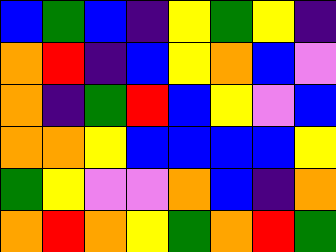[["blue", "green", "blue", "indigo", "yellow", "green", "yellow", "indigo"], ["orange", "red", "indigo", "blue", "yellow", "orange", "blue", "violet"], ["orange", "indigo", "green", "red", "blue", "yellow", "violet", "blue"], ["orange", "orange", "yellow", "blue", "blue", "blue", "blue", "yellow"], ["green", "yellow", "violet", "violet", "orange", "blue", "indigo", "orange"], ["orange", "red", "orange", "yellow", "green", "orange", "red", "green"]]